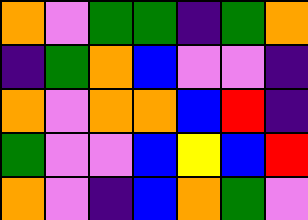[["orange", "violet", "green", "green", "indigo", "green", "orange"], ["indigo", "green", "orange", "blue", "violet", "violet", "indigo"], ["orange", "violet", "orange", "orange", "blue", "red", "indigo"], ["green", "violet", "violet", "blue", "yellow", "blue", "red"], ["orange", "violet", "indigo", "blue", "orange", "green", "violet"]]